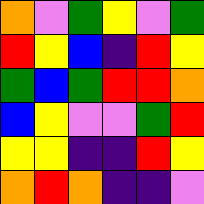[["orange", "violet", "green", "yellow", "violet", "green"], ["red", "yellow", "blue", "indigo", "red", "yellow"], ["green", "blue", "green", "red", "red", "orange"], ["blue", "yellow", "violet", "violet", "green", "red"], ["yellow", "yellow", "indigo", "indigo", "red", "yellow"], ["orange", "red", "orange", "indigo", "indigo", "violet"]]